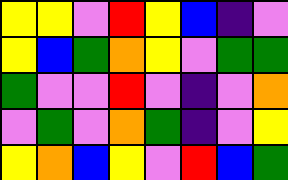[["yellow", "yellow", "violet", "red", "yellow", "blue", "indigo", "violet"], ["yellow", "blue", "green", "orange", "yellow", "violet", "green", "green"], ["green", "violet", "violet", "red", "violet", "indigo", "violet", "orange"], ["violet", "green", "violet", "orange", "green", "indigo", "violet", "yellow"], ["yellow", "orange", "blue", "yellow", "violet", "red", "blue", "green"]]